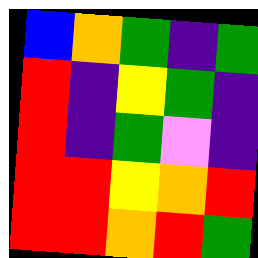[["blue", "orange", "green", "indigo", "green"], ["red", "indigo", "yellow", "green", "indigo"], ["red", "indigo", "green", "violet", "indigo"], ["red", "red", "yellow", "orange", "red"], ["red", "red", "orange", "red", "green"]]